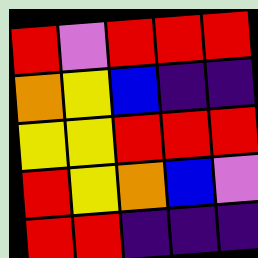[["red", "violet", "red", "red", "red"], ["orange", "yellow", "blue", "indigo", "indigo"], ["yellow", "yellow", "red", "red", "red"], ["red", "yellow", "orange", "blue", "violet"], ["red", "red", "indigo", "indigo", "indigo"]]